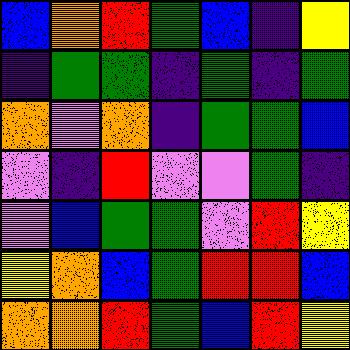[["blue", "orange", "red", "green", "blue", "indigo", "yellow"], ["indigo", "green", "green", "indigo", "green", "indigo", "green"], ["orange", "violet", "orange", "indigo", "green", "green", "blue"], ["violet", "indigo", "red", "violet", "violet", "green", "indigo"], ["violet", "blue", "green", "green", "violet", "red", "yellow"], ["yellow", "orange", "blue", "green", "red", "red", "blue"], ["orange", "orange", "red", "green", "blue", "red", "yellow"]]